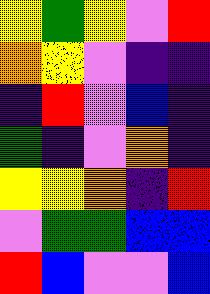[["yellow", "green", "yellow", "violet", "red"], ["orange", "yellow", "violet", "indigo", "indigo"], ["indigo", "red", "violet", "blue", "indigo"], ["green", "indigo", "violet", "orange", "indigo"], ["yellow", "yellow", "orange", "indigo", "red"], ["violet", "green", "green", "blue", "blue"], ["red", "blue", "violet", "violet", "blue"]]